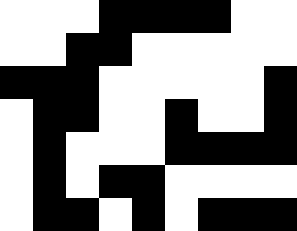[["white", "white", "white", "black", "black", "black", "black", "white", "white"], ["white", "white", "black", "black", "white", "white", "white", "white", "white"], ["black", "black", "black", "white", "white", "white", "white", "white", "black"], ["white", "black", "black", "white", "white", "black", "white", "white", "black"], ["white", "black", "white", "white", "white", "black", "black", "black", "black"], ["white", "black", "white", "black", "black", "white", "white", "white", "white"], ["white", "black", "black", "white", "black", "white", "black", "black", "black"]]